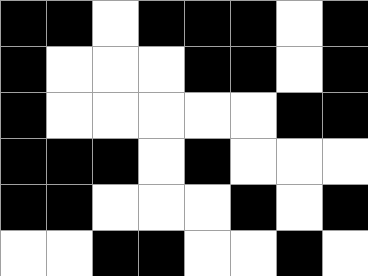[["black", "black", "white", "black", "black", "black", "white", "black"], ["black", "white", "white", "white", "black", "black", "white", "black"], ["black", "white", "white", "white", "white", "white", "black", "black"], ["black", "black", "black", "white", "black", "white", "white", "white"], ["black", "black", "white", "white", "white", "black", "white", "black"], ["white", "white", "black", "black", "white", "white", "black", "white"]]